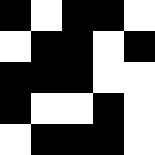[["black", "white", "black", "black", "white"], ["white", "black", "black", "white", "black"], ["black", "black", "black", "white", "white"], ["black", "white", "white", "black", "white"], ["white", "black", "black", "black", "white"]]